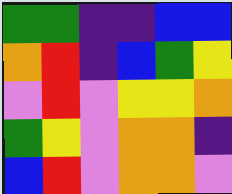[["green", "green", "indigo", "indigo", "blue", "blue"], ["orange", "red", "indigo", "blue", "green", "yellow"], ["violet", "red", "violet", "yellow", "yellow", "orange"], ["green", "yellow", "violet", "orange", "orange", "indigo"], ["blue", "red", "violet", "orange", "orange", "violet"]]